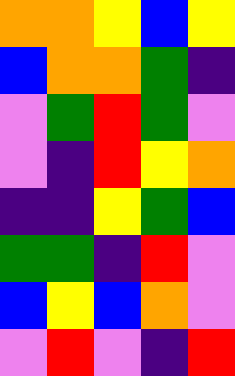[["orange", "orange", "yellow", "blue", "yellow"], ["blue", "orange", "orange", "green", "indigo"], ["violet", "green", "red", "green", "violet"], ["violet", "indigo", "red", "yellow", "orange"], ["indigo", "indigo", "yellow", "green", "blue"], ["green", "green", "indigo", "red", "violet"], ["blue", "yellow", "blue", "orange", "violet"], ["violet", "red", "violet", "indigo", "red"]]